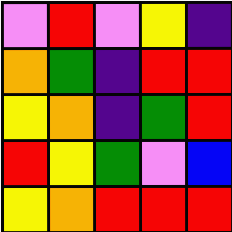[["violet", "red", "violet", "yellow", "indigo"], ["orange", "green", "indigo", "red", "red"], ["yellow", "orange", "indigo", "green", "red"], ["red", "yellow", "green", "violet", "blue"], ["yellow", "orange", "red", "red", "red"]]